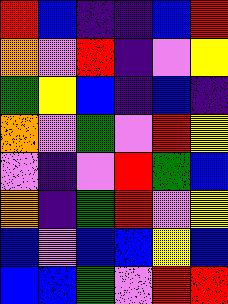[["red", "blue", "indigo", "indigo", "blue", "red"], ["orange", "violet", "red", "indigo", "violet", "yellow"], ["green", "yellow", "blue", "indigo", "blue", "indigo"], ["orange", "violet", "green", "violet", "red", "yellow"], ["violet", "indigo", "violet", "red", "green", "blue"], ["orange", "indigo", "green", "red", "violet", "yellow"], ["blue", "violet", "blue", "blue", "yellow", "blue"], ["blue", "blue", "green", "violet", "red", "red"]]